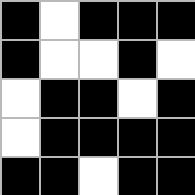[["black", "white", "black", "black", "black"], ["black", "white", "white", "black", "white"], ["white", "black", "black", "white", "black"], ["white", "black", "black", "black", "black"], ["black", "black", "white", "black", "black"]]